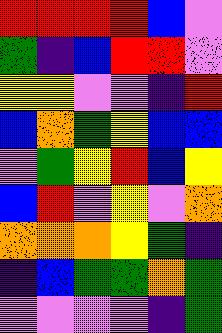[["red", "red", "red", "red", "blue", "violet"], ["green", "indigo", "blue", "red", "red", "violet"], ["yellow", "yellow", "violet", "violet", "indigo", "red"], ["blue", "orange", "green", "yellow", "blue", "blue"], ["violet", "green", "yellow", "red", "blue", "yellow"], ["blue", "red", "violet", "yellow", "violet", "orange"], ["orange", "orange", "orange", "yellow", "green", "indigo"], ["indigo", "blue", "green", "green", "orange", "green"], ["violet", "violet", "violet", "violet", "indigo", "green"]]